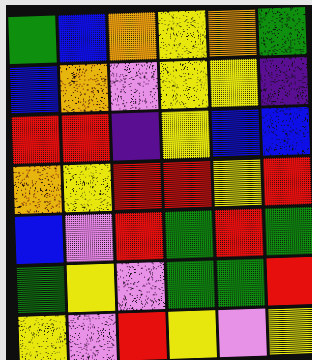[["green", "blue", "orange", "yellow", "orange", "green"], ["blue", "orange", "violet", "yellow", "yellow", "indigo"], ["red", "red", "indigo", "yellow", "blue", "blue"], ["orange", "yellow", "red", "red", "yellow", "red"], ["blue", "violet", "red", "green", "red", "green"], ["green", "yellow", "violet", "green", "green", "red"], ["yellow", "violet", "red", "yellow", "violet", "yellow"]]